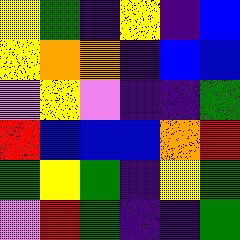[["yellow", "green", "indigo", "yellow", "indigo", "blue"], ["yellow", "orange", "orange", "indigo", "blue", "blue"], ["violet", "yellow", "violet", "indigo", "indigo", "green"], ["red", "blue", "blue", "blue", "orange", "red"], ["green", "yellow", "green", "indigo", "yellow", "green"], ["violet", "red", "green", "indigo", "indigo", "green"]]